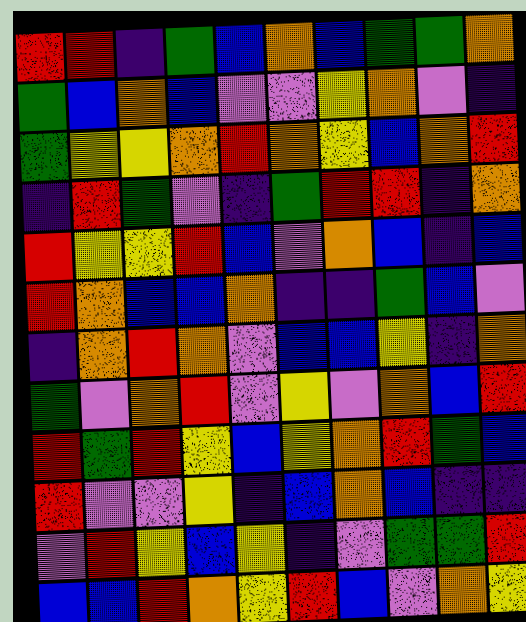[["red", "red", "indigo", "green", "blue", "orange", "blue", "green", "green", "orange"], ["green", "blue", "orange", "blue", "violet", "violet", "yellow", "orange", "violet", "indigo"], ["green", "yellow", "yellow", "orange", "red", "orange", "yellow", "blue", "orange", "red"], ["indigo", "red", "green", "violet", "indigo", "green", "red", "red", "indigo", "orange"], ["red", "yellow", "yellow", "red", "blue", "violet", "orange", "blue", "indigo", "blue"], ["red", "orange", "blue", "blue", "orange", "indigo", "indigo", "green", "blue", "violet"], ["indigo", "orange", "red", "orange", "violet", "blue", "blue", "yellow", "indigo", "orange"], ["green", "violet", "orange", "red", "violet", "yellow", "violet", "orange", "blue", "red"], ["red", "green", "red", "yellow", "blue", "yellow", "orange", "red", "green", "blue"], ["red", "violet", "violet", "yellow", "indigo", "blue", "orange", "blue", "indigo", "indigo"], ["violet", "red", "yellow", "blue", "yellow", "indigo", "violet", "green", "green", "red"], ["blue", "blue", "red", "orange", "yellow", "red", "blue", "violet", "orange", "yellow"]]